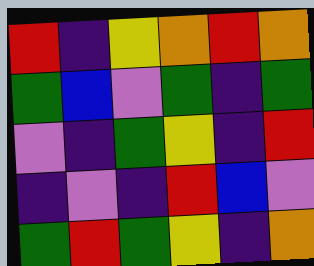[["red", "indigo", "yellow", "orange", "red", "orange"], ["green", "blue", "violet", "green", "indigo", "green"], ["violet", "indigo", "green", "yellow", "indigo", "red"], ["indigo", "violet", "indigo", "red", "blue", "violet"], ["green", "red", "green", "yellow", "indigo", "orange"]]